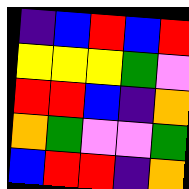[["indigo", "blue", "red", "blue", "red"], ["yellow", "yellow", "yellow", "green", "violet"], ["red", "red", "blue", "indigo", "orange"], ["orange", "green", "violet", "violet", "green"], ["blue", "red", "red", "indigo", "orange"]]